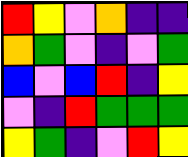[["red", "yellow", "violet", "orange", "indigo", "indigo"], ["orange", "green", "violet", "indigo", "violet", "green"], ["blue", "violet", "blue", "red", "indigo", "yellow"], ["violet", "indigo", "red", "green", "green", "green"], ["yellow", "green", "indigo", "violet", "red", "yellow"]]